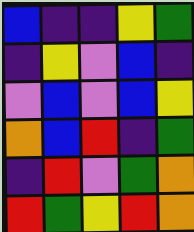[["blue", "indigo", "indigo", "yellow", "green"], ["indigo", "yellow", "violet", "blue", "indigo"], ["violet", "blue", "violet", "blue", "yellow"], ["orange", "blue", "red", "indigo", "green"], ["indigo", "red", "violet", "green", "orange"], ["red", "green", "yellow", "red", "orange"]]